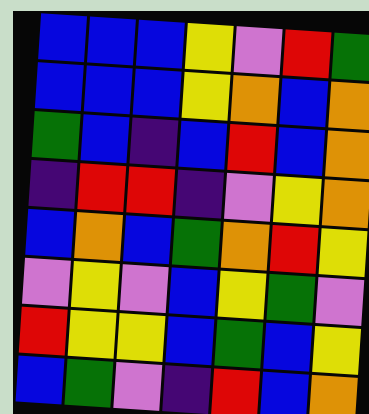[["blue", "blue", "blue", "yellow", "violet", "red", "green"], ["blue", "blue", "blue", "yellow", "orange", "blue", "orange"], ["green", "blue", "indigo", "blue", "red", "blue", "orange"], ["indigo", "red", "red", "indigo", "violet", "yellow", "orange"], ["blue", "orange", "blue", "green", "orange", "red", "yellow"], ["violet", "yellow", "violet", "blue", "yellow", "green", "violet"], ["red", "yellow", "yellow", "blue", "green", "blue", "yellow"], ["blue", "green", "violet", "indigo", "red", "blue", "orange"]]